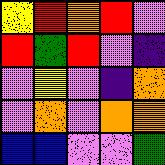[["yellow", "red", "orange", "red", "violet"], ["red", "green", "red", "violet", "indigo"], ["violet", "yellow", "violet", "indigo", "orange"], ["violet", "orange", "violet", "orange", "orange"], ["blue", "blue", "violet", "violet", "green"]]